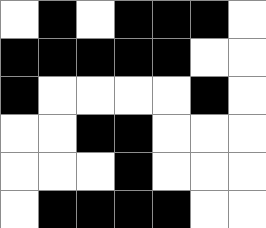[["white", "black", "white", "black", "black", "black", "white"], ["black", "black", "black", "black", "black", "white", "white"], ["black", "white", "white", "white", "white", "black", "white"], ["white", "white", "black", "black", "white", "white", "white"], ["white", "white", "white", "black", "white", "white", "white"], ["white", "black", "black", "black", "black", "white", "white"]]